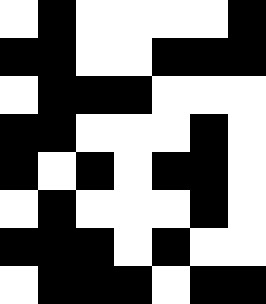[["white", "black", "white", "white", "white", "white", "black"], ["black", "black", "white", "white", "black", "black", "black"], ["white", "black", "black", "black", "white", "white", "white"], ["black", "black", "white", "white", "white", "black", "white"], ["black", "white", "black", "white", "black", "black", "white"], ["white", "black", "white", "white", "white", "black", "white"], ["black", "black", "black", "white", "black", "white", "white"], ["white", "black", "black", "black", "white", "black", "black"]]